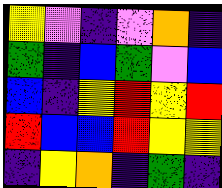[["yellow", "violet", "indigo", "violet", "orange", "indigo"], ["green", "indigo", "blue", "green", "violet", "blue"], ["blue", "indigo", "yellow", "red", "yellow", "red"], ["red", "blue", "blue", "red", "yellow", "yellow"], ["indigo", "yellow", "orange", "indigo", "green", "indigo"]]